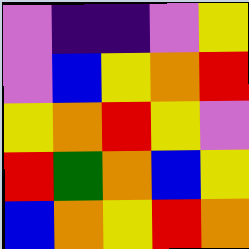[["violet", "indigo", "indigo", "violet", "yellow"], ["violet", "blue", "yellow", "orange", "red"], ["yellow", "orange", "red", "yellow", "violet"], ["red", "green", "orange", "blue", "yellow"], ["blue", "orange", "yellow", "red", "orange"]]